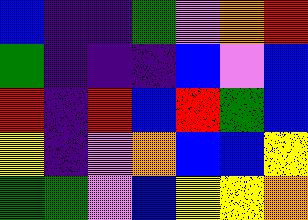[["blue", "indigo", "indigo", "green", "violet", "orange", "red"], ["green", "indigo", "indigo", "indigo", "blue", "violet", "blue"], ["red", "indigo", "red", "blue", "red", "green", "blue"], ["yellow", "indigo", "violet", "orange", "blue", "blue", "yellow"], ["green", "green", "violet", "blue", "yellow", "yellow", "orange"]]